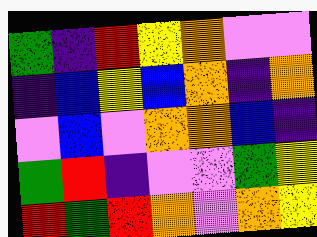[["green", "indigo", "red", "yellow", "orange", "violet", "violet"], ["indigo", "blue", "yellow", "blue", "orange", "indigo", "orange"], ["violet", "blue", "violet", "orange", "orange", "blue", "indigo"], ["green", "red", "indigo", "violet", "violet", "green", "yellow"], ["red", "green", "red", "orange", "violet", "orange", "yellow"]]